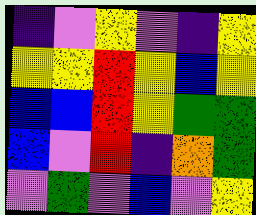[["indigo", "violet", "yellow", "violet", "indigo", "yellow"], ["yellow", "yellow", "red", "yellow", "blue", "yellow"], ["blue", "blue", "red", "yellow", "green", "green"], ["blue", "violet", "red", "indigo", "orange", "green"], ["violet", "green", "violet", "blue", "violet", "yellow"]]